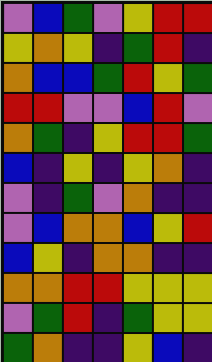[["violet", "blue", "green", "violet", "yellow", "red", "red"], ["yellow", "orange", "yellow", "indigo", "green", "red", "indigo"], ["orange", "blue", "blue", "green", "red", "yellow", "green"], ["red", "red", "violet", "violet", "blue", "red", "violet"], ["orange", "green", "indigo", "yellow", "red", "red", "green"], ["blue", "indigo", "yellow", "indigo", "yellow", "orange", "indigo"], ["violet", "indigo", "green", "violet", "orange", "indigo", "indigo"], ["violet", "blue", "orange", "orange", "blue", "yellow", "red"], ["blue", "yellow", "indigo", "orange", "orange", "indigo", "indigo"], ["orange", "orange", "red", "red", "yellow", "yellow", "yellow"], ["violet", "green", "red", "indigo", "green", "yellow", "yellow"], ["green", "orange", "indigo", "indigo", "yellow", "blue", "indigo"]]